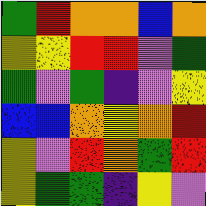[["green", "red", "orange", "orange", "blue", "orange"], ["yellow", "yellow", "red", "red", "violet", "green"], ["green", "violet", "green", "indigo", "violet", "yellow"], ["blue", "blue", "orange", "yellow", "orange", "red"], ["yellow", "violet", "red", "orange", "green", "red"], ["yellow", "green", "green", "indigo", "yellow", "violet"]]